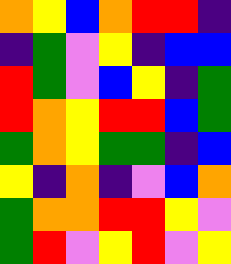[["orange", "yellow", "blue", "orange", "red", "red", "indigo"], ["indigo", "green", "violet", "yellow", "indigo", "blue", "blue"], ["red", "green", "violet", "blue", "yellow", "indigo", "green"], ["red", "orange", "yellow", "red", "red", "blue", "green"], ["green", "orange", "yellow", "green", "green", "indigo", "blue"], ["yellow", "indigo", "orange", "indigo", "violet", "blue", "orange"], ["green", "orange", "orange", "red", "red", "yellow", "violet"], ["green", "red", "violet", "yellow", "red", "violet", "yellow"]]